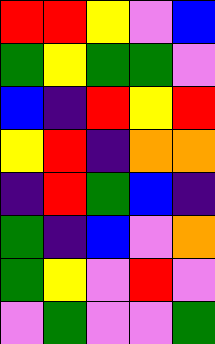[["red", "red", "yellow", "violet", "blue"], ["green", "yellow", "green", "green", "violet"], ["blue", "indigo", "red", "yellow", "red"], ["yellow", "red", "indigo", "orange", "orange"], ["indigo", "red", "green", "blue", "indigo"], ["green", "indigo", "blue", "violet", "orange"], ["green", "yellow", "violet", "red", "violet"], ["violet", "green", "violet", "violet", "green"]]